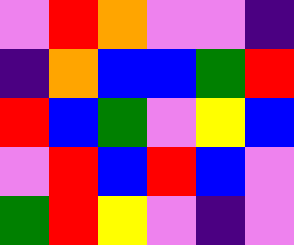[["violet", "red", "orange", "violet", "violet", "indigo"], ["indigo", "orange", "blue", "blue", "green", "red"], ["red", "blue", "green", "violet", "yellow", "blue"], ["violet", "red", "blue", "red", "blue", "violet"], ["green", "red", "yellow", "violet", "indigo", "violet"]]